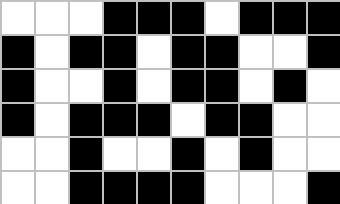[["white", "white", "white", "black", "black", "black", "white", "black", "black", "black"], ["black", "white", "black", "black", "white", "black", "black", "white", "white", "black"], ["black", "white", "white", "black", "white", "black", "black", "white", "black", "white"], ["black", "white", "black", "black", "black", "white", "black", "black", "white", "white"], ["white", "white", "black", "white", "white", "black", "white", "black", "white", "white"], ["white", "white", "black", "black", "black", "black", "white", "white", "white", "black"]]